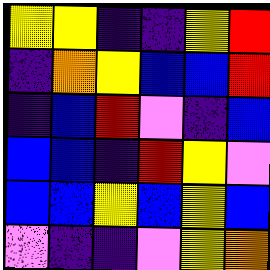[["yellow", "yellow", "indigo", "indigo", "yellow", "red"], ["indigo", "orange", "yellow", "blue", "blue", "red"], ["indigo", "blue", "red", "violet", "indigo", "blue"], ["blue", "blue", "indigo", "red", "yellow", "violet"], ["blue", "blue", "yellow", "blue", "yellow", "blue"], ["violet", "indigo", "indigo", "violet", "yellow", "orange"]]